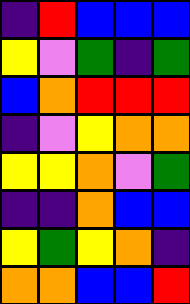[["indigo", "red", "blue", "blue", "blue"], ["yellow", "violet", "green", "indigo", "green"], ["blue", "orange", "red", "red", "red"], ["indigo", "violet", "yellow", "orange", "orange"], ["yellow", "yellow", "orange", "violet", "green"], ["indigo", "indigo", "orange", "blue", "blue"], ["yellow", "green", "yellow", "orange", "indigo"], ["orange", "orange", "blue", "blue", "red"]]